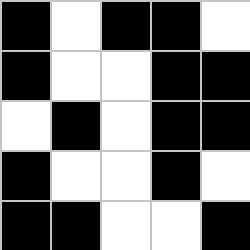[["black", "white", "black", "black", "white"], ["black", "white", "white", "black", "black"], ["white", "black", "white", "black", "black"], ["black", "white", "white", "black", "white"], ["black", "black", "white", "white", "black"]]